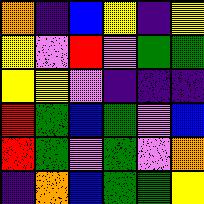[["orange", "indigo", "blue", "yellow", "indigo", "yellow"], ["yellow", "violet", "red", "violet", "green", "green"], ["yellow", "yellow", "violet", "indigo", "indigo", "indigo"], ["red", "green", "blue", "green", "violet", "blue"], ["red", "green", "violet", "green", "violet", "orange"], ["indigo", "orange", "blue", "green", "green", "yellow"]]